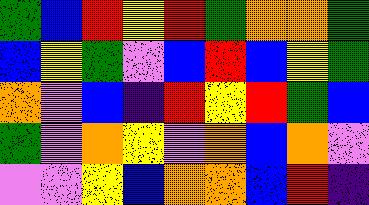[["green", "blue", "red", "yellow", "red", "green", "orange", "orange", "green"], ["blue", "yellow", "green", "violet", "blue", "red", "blue", "yellow", "green"], ["orange", "violet", "blue", "indigo", "red", "yellow", "red", "green", "blue"], ["green", "violet", "orange", "yellow", "violet", "orange", "blue", "orange", "violet"], ["violet", "violet", "yellow", "blue", "orange", "orange", "blue", "red", "indigo"]]